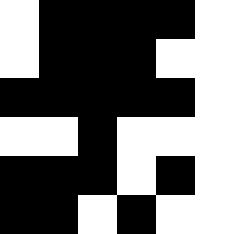[["white", "black", "black", "black", "black", "white"], ["white", "black", "black", "black", "white", "white"], ["black", "black", "black", "black", "black", "white"], ["white", "white", "black", "white", "white", "white"], ["black", "black", "black", "white", "black", "white"], ["black", "black", "white", "black", "white", "white"]]